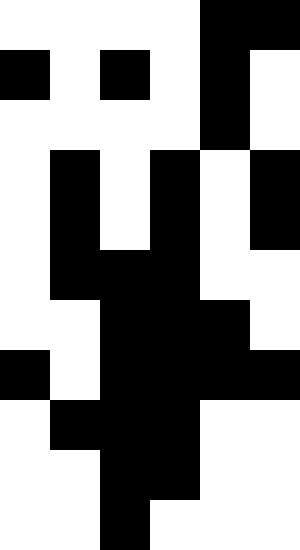[["white", "white", "white", "white", "black", "black"], ["black", "white", "black", "white", "black", "white"], ["white", "white", "white", "white", "black", "white"], ["white", "black", "white", "black", "white", "black"], ["white", "black", "white", "black", "white", "black"], ["white", "black", "black", "black", "white", "white"], ["white", "white", "black", "black", "black", "white"], ["black", "white", "black", "black", "black", "black"], ["white", "black", "black", "black", "white", "white"], ["white", "white", "black", "black", "white", "white"], ["white", "white", "black", "white", "white", "white"]]